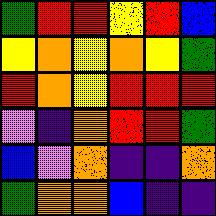[["green", "red", "red", "yellow", "red", "blue"], ["yellow", "orange", "yellow", "orange", "yellow", "green"], ["red", "orange", "yellow", "red", "red", "red"], ["violet", "indigo", "orange", "red", "red", "green"], ["blue", "violet", "orange", "indigo", "indigo", "orange"], ["green", "orange", "orange", "blue", "indigo", "indigo"]]